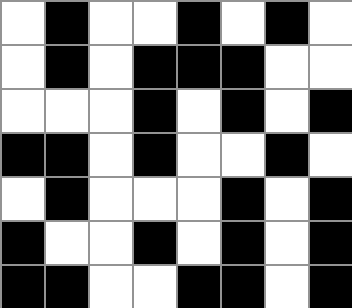[["white", "black", "white", "white", "black", "white", "black", "white"], ["white", "black", "white", "black", "black", "black", "white", "white"], ["white", "white", "white", "black", "white", "black", "white", "black"], ["black", "black", "white", "black", "white", "white", "black", "white"], ["white", "black", "white", "white", "white", "black", "white", "black"], ["black", "white", "white", "black", "white", "black", "white", "black"], ["black", "black", "white", "white", "black", "black", "white", "black"]]